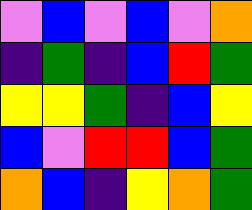[["violet", "blue", "violet", "blue", "violet", "orange"], ["indigo", "green", "indigo", "blue", "red", "green"], ["yellow", "yellow", "green", "indigo", "blue", "yellow"], ["blue", "violet", "red", "red", "blue", "green"], ["orange", "blue", "indigo", "yellow", "orange", "green"]]